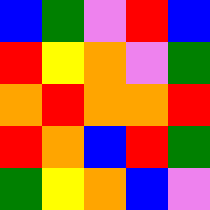[["blue", "green", "violet", "red", "blue"], ["red", "yellow", "orange", "violet", "green"], ["orange", "red", "orange", "orange", "red"], ["red", "orange", "blue", "red", "green"], ["green", "yellow", "orange", "blue", "violet"]]